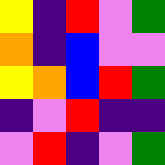[["yellow", "indigo", "red", "violet", "green"], ["orange", "indigo", "blue", "violet", "violet"], ["yellow", "orange", "blue", "red", "green"], ["indigo", "violet", "red", "indigo", "indigo"], ["violet", "red", "indigo", "violet", "green"]]